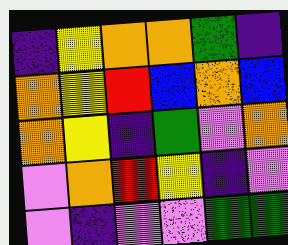[["indigo", "yellow", "orange", "orange", "green", "indigo"], ["orange", "yellow", "red", "blue", "orange", "blue"], ["orange", "yellow", "indigo", "green", "violet", "orange"], ["violet", "orange", "red", "yellow", "indigo", "violet"], ["violet", "indigo", "violet", "violet", "green", "green"]]